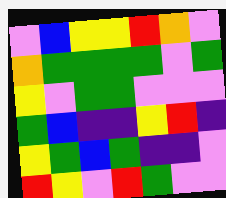[["violet", "blue", "yellow", "yellow", "red", "orange", "violet"], ["orange", "green", "green", "green", "green", "violet", "green"], ["yellow", "violet", "green", "green", "violet", "violet", "violet"], ["green", "blue", "indigo", "indigo", "yellow", "red", "indigo"], ["yellow", "green", "blue", "green", "indigo", "indigo", "violet"], ["red", "yellow", "violet", "red", "green", "violet", "violet"]]